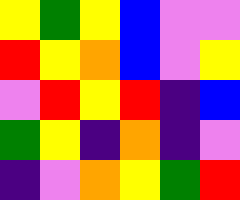[["yellow", "green", "yellow", "blue", "violet", "violet"], ["red", "yellow", "orange", "blue", "violet", "yellow"], ["violet", "red", "yellow", "red", "indigo", "blue"], ["green", "yellow", "indigo", "orange", "indigo", "violet"], ["indigo", "violet", "orange", "yellow", "green", "red"]]